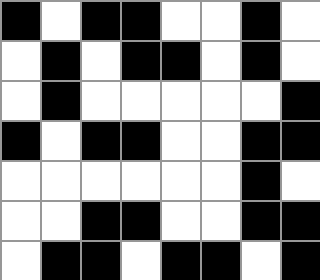[["black", "white", "black", "black", "white", "white", "black", "white"], ["white", "black", "white", "black", "black", "white", "black", "white"], ["white", "black", "white", "white", "white", "white", "white", "black"], ["black", "white", "black", "black", "white", "white", "black", "black"], ["white", "white", "white", "white", "white", "white", "black", "white"], ["white", "white", "black", "black", "white", "white", "black", "black"], ["white", "black", "black", "white", "black", "black", "white", "black"]]